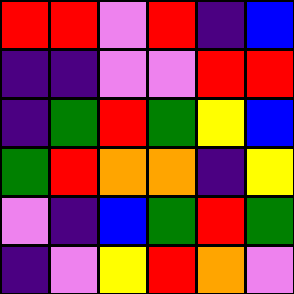[["red", "red", "violet", "red", "indigo", "blue"], ["indigo", "indigo", "violet", "violet", "red", "red"], ["indigo", "green", "red", "green", "yellow", "blue"], ["green", "red", "orange", "orange", "indigo", "yellow"], ["violet", "indigo", "blue", "green", "red", "green"], ["indigo", "violet", "yellow", "red", "orange", "violet"]]